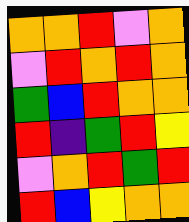[["orange", "orange", "red", "violet", "orange"], ["violet", "red", "orange", "red", "orange"], ["green", "blue", "red", "orange", "orange"], ["red", "indigo", "green", "red", "yellow"], ["violet", "orange", "red", "green", "red"], ["red", "blue", "yellow", "orange", "orange"]]